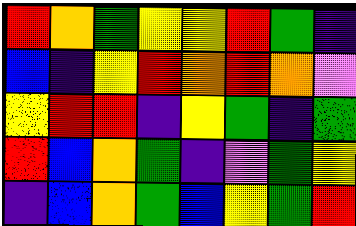[["red", "orange", "green", "yellow", "yellow", "red", "green", "indigo"], ["blue", "indigo", "yellow", "red", "orange", "red", "orange", "violet"], ["yellow", "red", "red", "indigo", "yellow", "green", "indigo", "green"], ["red", "blue", "orange", "green", "indigo", "violet", "green", "yellow"], ["indigo", "blue", "orange", "green", "blue", "yellow", "green", "red"]]